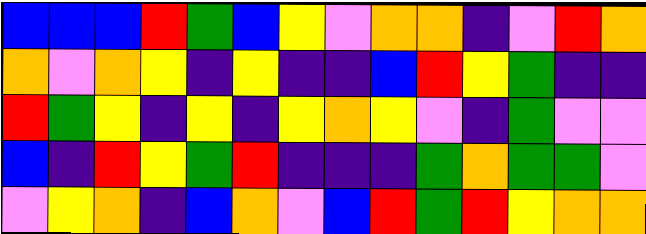[["blue", "blue", "blue", "red", "green", "blue", "yellow", "violet", "orange", "orange", "indigo", "violet", "red", "orange"], ["orange", "violet", "orange", "yellow", "indigo", "yellow", "indigo", "indigo", "blue", "red", "yellow", "green", "indigo", "indigo"], ["red", "green", "yellow", "indigo", "yellow", "indigo", "yellow", "orange", "yellow", "violet", "indigo", "green", "violet", "violet"], ["blue", "indigo", "red", "yellow", "green", "red", "indigo", "indigo", "indigo", "green", "orange", "green", "green", "violet"], ["violet", "yellow", "orange", "indigo", "blue", "orange", "violet", "blue", "red", "green", "red", "yellow", "orange", "orange"]]